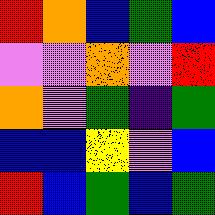[["red", "orange", "blue", "green", "blue"], ["violet", "violet", "orange", "violet", "red"], ["orange", "violet", "green", "indigo", "green"], ["blue", "blue", "yellow", "violet", "blue"], ["red", "blue", "green", "blue", "green"]]